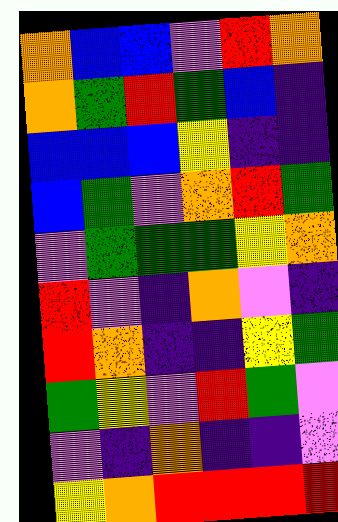[["orange", "blue", "blue", "violet", "red", "orange"], ["orange", "green", "red", "green", "blue", "indigo"], ["blue", "blue", "blue", "yellow", "indigo", "indigo"], ["blue", "green", "violet", "orange", "red", "green"], ["violet", "green", "green", "green", "yellow", "orange"], ["red", "violet", "indigo", "orange", "violet", "indigo"], ["red", "orange", "indigo", "indigo", "yellow", "green"], ["green", "yellow", "violet", "red", "green", "violet"], ["violet", "indigo", "orange", "indigo", "indigo", "violet"], ["yellow", "orange", "red", "red", "red", "red"]]